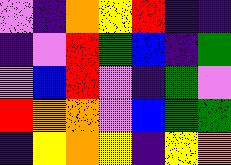[["violet", "indigo", "orange", "yellow", "red", "indigo", "indigo"], ["indigo", "violet", "red", "green", "blue", "indigo", "green"], ["violet", "blue", "red", "violet", "indigo", "green", "violet"], ["red", "orange", "orange", "violet", "blue", "green", "green"], ["indigo", "yellow", "orange", "yellow", "indigo", "yellow", "orange"]]